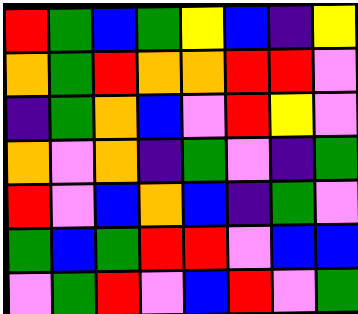[["red", "green", "blue", "green", "yellow", "blue", "indigo", "yellow"], ["orange", "green", "red", "orange", "orange", "red", "red", "violet"], ["indigo", "green", "orange", "blue", "violet", "red", "yellow", "violet"], ["orange", "violet", "orange", "indigo", "green", "violet", "indigo", "green"], ["red", "violet", "blue", "orange", "blue", "indigo", "green", "violet"], ["green", "blue", "green", "red", "red", "violet", "blue", "blue"], ["violet", "green", "red", "violet", "blue", "red", "violet", "green"]]